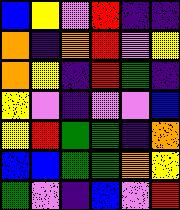[["blue", "yellow", "violet", "red", "indigo", "indigo"], ["orange", "indigo", "orange", "red", "violet", "yellow"], ["orange", "yellow", "indigo", "red", "green", "indigo"], ["yellow", "violet", "indigo", "violet", "violet", "blue"], ["yellow", "red", "green", "green", "indigo", "orange"], ["blue", "blue", "green", "green", "orange", "yellow"], ["green", "violet", "indigo", "blue", "violet", "red"]]